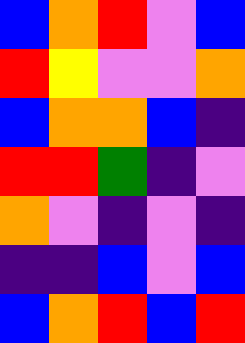[["blue", "orange", "red", "violet", "blue"], ["red", "yellow", "violet", "violet", "orange"], ["blue", "orange", "orange", "blue", "indigo"], ["red", "red", "green", "indigo", "violet"], ["orange", "violet", "indigo", "violet", "indigo"], ["indigo", "indigo", "blue", "violet", "blue"], ["blue", "orange", "red", "blue", "red"]]